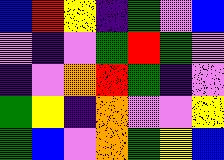[["blue", "red", "yellow", "indigo", "green", "violet", "blue"], ["violet", "indigo", "violet", "green", "red", "green", "violet"], ["indigo", "violet", "orange", "red", "green", "indigo", "violet"], ["green", "yellow", "indigo", "orange", "violet", "violet", "yellow"], ["green", "blue", "violet", "orange", "green", "yellow", "blue"]]